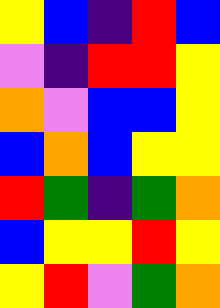[["yellow", "blue", "indigo", "red", "blue"], ["violet", "indigo", "red", "red", "yellow"], ["orange", "violet", "blue", "blue", "yellow"], ["blue", "orange", "blue", "yellow", "yellow"], ["red", "green", "indigo", "green", "orange"], ["blue", "yellow", "yellow", "red", "yellow"], ["yellow", "red", "violet", "green", "orange"]]